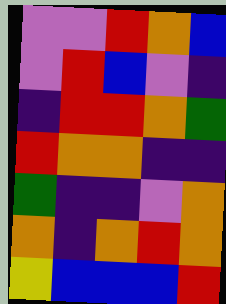[["violet", "violet", "red", "orange", "blue"], ["violet", "red", "blue", "violet", "indigo"], ["indigo", "red", "red", "orange", "green"], ["red", "orange", "orange", "indigo", "indigo"], ["green", "indigo", "indigo", "violet", "orange"], ["orange", "indigo", "orange", "red", "orange"], ["yellow", "blue", "blue", "blue", "red"]]